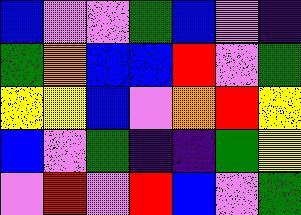[["blue", "violet", "violet", "green", "blue", "violet", "indigo"], ["green", "orange", "blue", "blue", "red", "violet", "green"], ["yellow", "yellow", "blue", "violet", "orange", "red", "yellow"], ["blue", "violet", "green", "indigo", "indigo", "green", "yellow"], ["violet", "red", "violet", "red", "blue", "violet", "green"]]